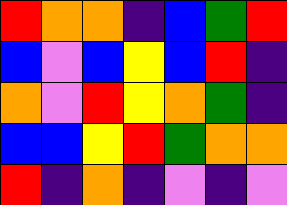[["red", "orange", "orange", "indigo", "blue", "green", "red"], ["blue", "violet", "blue", "yellow", "blue", "red", "indigo"], ["orange", "violet", "red", "yellow", "orange", "green", "indigo"], ["blue", "blue", "yellow", "red", "green", "orange", "orange"], ["red", "indigo", "orange", "indigo", "violet", "indigo", "violet"]]